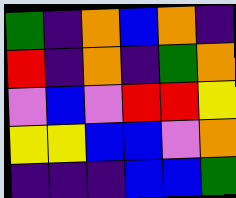[["green", "indigo", "orange", "blue", "orange", "indigo"], ["red", "indigo", "orange", "indigo", "green", "orange"], ["violet", "blue", "violet", "red", "red", "yellow"], ["yellow", "yellow", "blue", "blue", "violet", "orange"], ["indigo", "indigo", "indigo", "blue", "blue", "green"]]